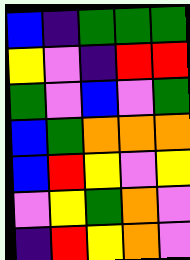[["blue", "indigo", "green", "green", "green"], ["yellow", "violet", "indigo", "red", "red"], ["green", "violet", "blue", "violet", "green"], ["blue", "green", "orange", "orange", "orange"], ["blue", "red", "yellow", "violet", "yellow"], ["violet", "yellow", "green", "orange", "violet"], ["indigo", "red", "yellow", "orange", "violet"]]